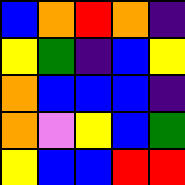[["blue", "orange", "red", "orange", "indigo"], ["yellow", "green", "indigo", "blue", "yellow"], ["orange", "blue", "blue", "blue", "indigo"], ["orange", "violet", "yellow", "blue", "green"], ["yellow", "blue", "blue", "red", "red"]]